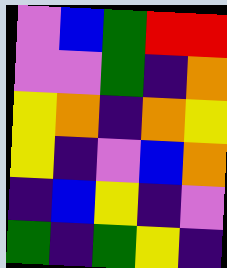[["violet", "blue", "green", "red", "red"], ["violet", "violet", "green", "indigo", "orange"], ["yellow", "orange", "indigo", "orange", "yellow"], ["yellow", "indigo", "violet", "blue", "orange"], ["indigo", "blue", "yellow", "indigo", "violet"], ["green", "indigo", "green", "yellow", "indigo"]]